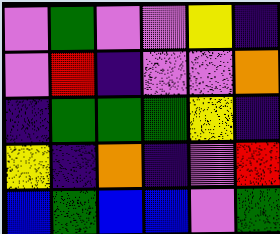[["violet", "green", "violet", "violet", "yellow", "indigo"], ["violet", "red", "indigo", "violet", "violet", "orange"], ["indigo", "green", "green", "green", "yellow", "indigo"], ["yellow", "indigo", "orange", "indigo", "violet", "red"], ["blue", "green", "blue", "blue", "violet", "green"]]